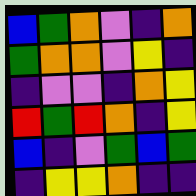[["blue", "green", "orange", "violet", "indigo", "orange"], ["green", "orange", "orange", "violet", "yellow", "indigo"], ["indigo", "violet", "violet", "indigo", "orange", "yellow"], ["red", "green", "red", "orange", "indigo", "yellow"], ["blue", "indigo", "violet", "green", "blue", "green"], ["indigo", "yellow", "yellow", "orange", "indigo", "indigo"]]